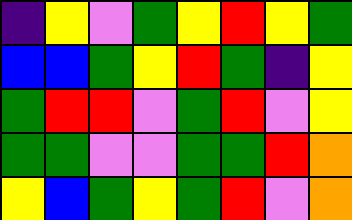[["indigo", "yellow", "violet", "green", "yellow", "red", "yellow", "green"], ["blue", "blue", "green", "yellow", "red", "green", "indigo", "yellow"], ["green", "red", "red", "violet", "green", "red", "violet", "yellow"], ["green", "green", "violet", "violet", "green", "green", "red", "orange"], ["yellow", "blue", "green", "yellow", "green", "red", "violet", "orange"]]